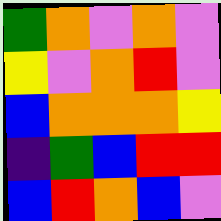[["green", "orange", "violet", "orange", "violet"], ["yellow", "violet", "orange", "red", "violet"], ["blue", "orange", "orange", "orange", "yellow"], ["indigo", "green", "blue", "red", "red"], ["blue", "red", "orange", "blue", "violet"]]